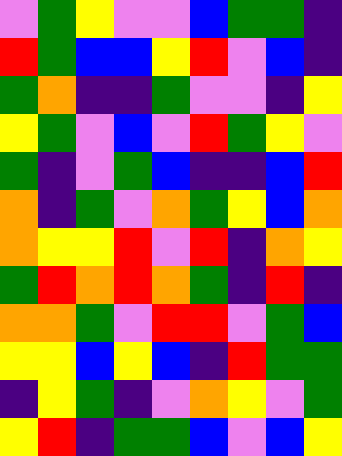[["violet", "green", "yellow", "violet", "violet", "blue", "green", "green", "indigo"], ["red", "green", "blue", "blue", "yellow", "red", "violet", "blue", "indigo"], ["green", "orange", "indigo", "indigo", "green", "violet", "violet", "indigo", "yellow"], ["yellow", "green", "violet", "blue", "violet", "red", "green", "yellow", "violet"], ["green", "indigo", "violet", "green", "blue", "indigo", "indigo", "blue", "red"], ["orange", "indigo", "green", "violet", "orange", "green", "yellow", "blue", "orange"], ["orange", "yellow", "yellow", "red", "violet", "red", "indigo", "orange", "yellow"], ["green", "red", "orange", "red", "orange", "green", "indigo", "red", "indigo"], ["orange", "orange", "green", "violet", "red", "red", "violet", "green", "blue"], ["yellow", "yellow", "blue", "yellow", "blue", "indigo", "red", "green", "green"], ["indigo", "yellow", "green", "indigo", "violet", "orange", "yellow", "violet", "green"], ["yellow", "red", "indigo", "green", "green", "blue", "violet", "blue", "yellow"]]